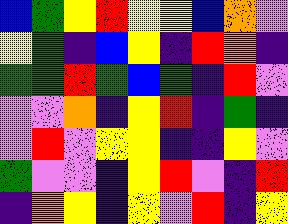[["blue", "green", "yellow", "red", "yellow", "yellow", "blue", "orange", "violet"], ["yellow", "green", "indigo", "blue", "yellow", "indigo", "red", "orange", "indigo"], ["green", "green", "red", "green", "blue", "green", "indigo", "red", "violet"], ["violet", "violet", "orange", "indigo", "yellow", "red", "indigo", "green", "indigo"], ["violet", "red", "violet", "yellow", "yellow", "indigo", "indigo", "yellow", "violet"], ["green", "violet", "violet", "indigo", "yellow", "red", "violet", "indigo", "red"], ["indigo", "orange", "yellow", "indigo", "yellow", "violet", "red", "indigo", "yellow"]]